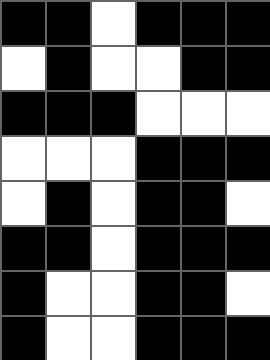[["black", "black", "white", "black", "black", "black"], ["white", "black", "white", "white", "black", "black"], ["black", "black", "black", "white", "white", "white"], ["white", "white", "white", "black", "black", "black"], ["white", "black", "white", "black", "black", "white"], ["black", "black", "white", "black", "black", "black"], ["black", "white", "white", "black", "black", "white"], ["black", "white", "white", "black", "black", "black"]]